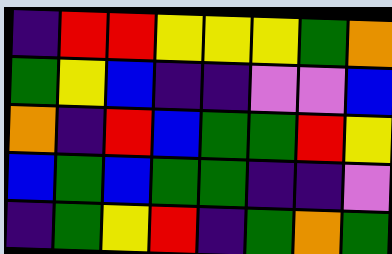[["indigo", "red", "red", "yellow", "yellow", "yellow", "green", "orange"], ["green", "yellow", "blue", "indigo", "indigo", "violet", "violet", "blue"], ["orange", "indigo", "red", "blue", "green", "green", "red", "yellow"], ["blue", "green", "blue", "green", "green", "indigo", "indigo", "violet"], ["indigo", "green", "yellow", "red", "indigo", "green", "orange", "green"]]